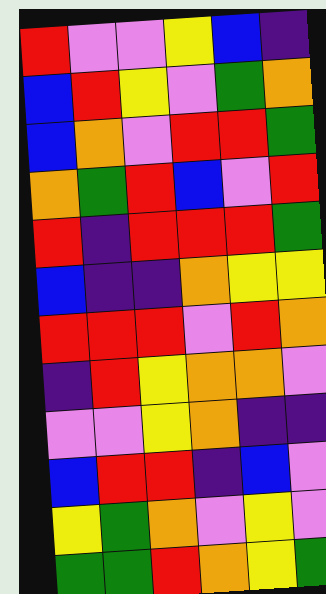[["red", "violet", "violet", "yellow", "blue", "indigo"], ["blue", "red", "yellow", "violet", "green", "orange"], ["blue", "orange", "violet", "red", "red", "green"], ["orange", "green", "red", "blue", "violet", "red"], ["red", "indigo", "red", "red", "red", "green"], ["blue", "indigo", "indigo", "orange", "yellow", "yellow"], ["red", "red", "red", "violet", "red", "orange"], ["indigo", "red", "yellow", "orange", "orange", "violet"], ["violet", "violet", "yellow", "orange", "indigo", "indigo"], ["blue", "red", "red", "indigo", "blue", "violet"], ["yellow", "green", "orange", "violet", "yellow", "violet"], ["green", "green", "red", "orange", "yellow", "green"]]